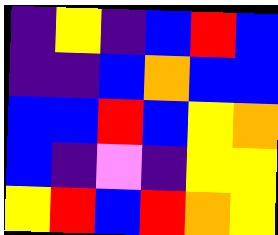[["indigo", "yellow", "indigo", "blue", "red", "blue"], ["indigo", "indigo", "blue", "orange", "blue", "blue"], ["blue", "blue", "red", "blue", "yellow", "orange"], ["blue", "indigo", "violet", "indigo", "yellow", "yellow"], ["yellow", "red", "blue", "red", "orange", "yellow"]]